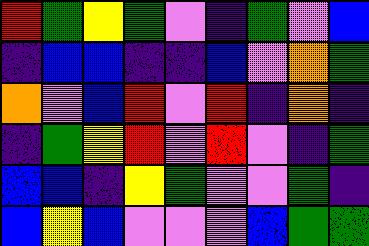[["red", "green", "yellow", "green", "violet", "indigo", "green", "violet", "blue"], ["indigo", "blue", "blue", "indigo", "indigo", "blue", "violet", "orange", "green"], ["orange", "violet", "blue", "red", "violet", "red", "indigo", "orange", "indigo"], ["indigo", "green", "yellow", "red", "violet", "red", "violet", "indigo", "green"], ["blue", "blue", "indigo", "yellow", "green", "violet", "violet", "green", "indigo"], ["blue", "yellow", "blue", "violet", "violet", "violet", "blue", "green", "green"]]